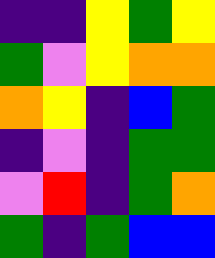[["indigo", "indigo", "yellow", "green", "yellow"], ["green", "violet", "yellow", "orange", "orange"], ["orange", "yellow", "indigo", "blue", "green"], ["indigo", "violet", "indigo", "green", "green"], ["violet", "red", "indigo", "green", "orange"], ["green", "indigo", "green", "blue", "blue"]]